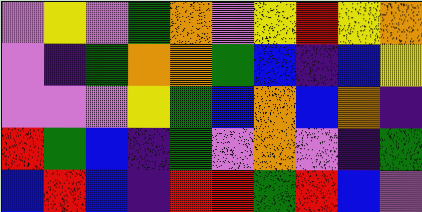[["violet", "yellow", "violet", "green", "orange", "violet", "yellow", "red", "yellow", "orange"], ["violet", "indigo", "green", "orange", "orange", "green", "blue", "indigo", "blue", "yellow"], ["violet", "violet", "violet", "yellow", "green", "blue", "orange", "blue", "orange", "indigo"], ["red", "green", "blue", "indigo", "green", "violet", "orange", "violet", "indigo", "green"], ["blue", "red", "blue", "indigo", "red", "red", "green", "red", "blue", "violet"]]